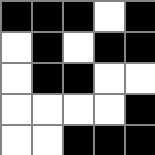[["black", "black", "black", "white", "black"], ["white", "black", "white", "black", "black"], ["white", "black", "black", "white", "white"], ["white", "white", "white", "white", "black"], ["white", "white", "black", "black", "black"]]